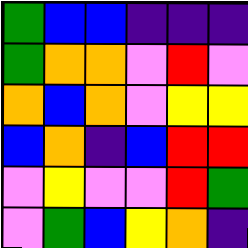[["green", "blue", "blue", "indigo", "indigo", "indigo"], ["green", "orange", "orange", "violet", "red", "violet"], ["orange", "blue", "orange", "violet", "yellow", "yellow"], ["blue", "orange", "indigo", "blue", "red", "red"], ["violet", "yellow", "violet", "violet", "red", "green"], ["violet", "green", "blue", "yellow", "orange", "indigo"]]